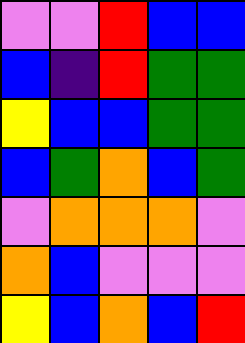[["violet", "violet", "red", "blue", "blue"], ["blue", "indigo", "red", "green", "green"], ["yellow", "blue", "blue", "green", "green"], ["blue", "green", "orange", "blue", "green"], ["violet", "orange", "orange", "orange", "violet"], ["orange", "blue", "violet", "violet", "violet"], ["yellow", "blue", "orange", "blue", "red"]]